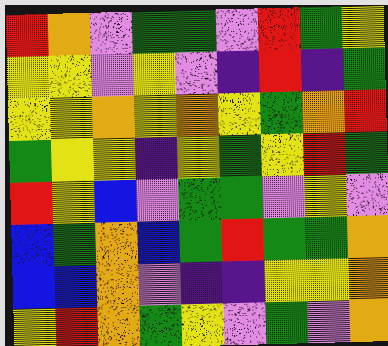[["red", "orange", "violet", "green", "green", "violet", "red", "green", "yellow"], ["yellow", "yellow", "violet", "yellow", "violet", "indigo", "red", "indigo", "green"], ["yellow", "yellow", "orange", "yellow", "orange", "yellow", "green", "orange", "red"], ["green", "yellow", "yellow", "indigo", "yellow", "green", "yellow", "red", "green"], ["red", "yellow", "blue", "violet", "green", "green", "violet", "yellow", "violet"], ["blue", "green", "orange", "blue", "green", "red", "green", "green", "orange"], ["blue", "blue", "orange", "violet", "indigo", "indigo", "yellow", "yellow", "orange"], ["yellow", "red", "orange", "green", "yellow", "violet", "green", "violet", "orange"]]